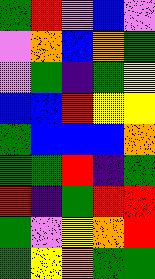[["green", "red", "violet", "blue", "violet"], ["violet", "orange", "blue", "orange", "green"], ["violet", "green", "indigo", "green", "yellow"], ["blue", "blue", "red", "yellow", "yellow"], ["green", "blue", "blue", "blue", "orange"], ["green", "green", "red", "indigo", "green"], ["red", "indigo", "green", "red", "red"], ["green", "violet", "yellow", "orange", "red"], ["green", "yellow", "orange", "green", "green"]]